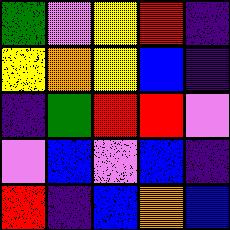[["green", "violet", "yellow", "red", "indigo"], ["yellow", "orange", "yellow", "blue", "indigo"], ["indigo", "green", "red", "red", "violet"], ["violet", "blue", "violet", "blue", "indigo"], ["red", "indigo", "blue", "orange", "blue"]]